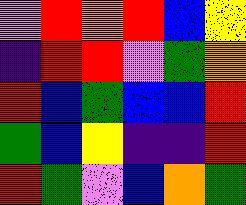[["violet", "red", "orange", "red", "blue", "yellow"], ["indigo", "red", "red", "violet", "green", "orange"], ["red", "blue", "green", "blue", "blue", "red"], ["green", "blue", "yellow", "indigo", "indigo", "red"], ["red", "green", "violet", "blue", "orange", "green"]]